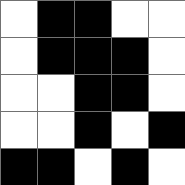[["white", "black", "black", "white", "white"], ["white", "black", "black", "black", "white"], ["white", "white", "black", "black", "white"], ["white", "white", "black", "white", "black"], ["black", "black", "white", "black", "white"]]